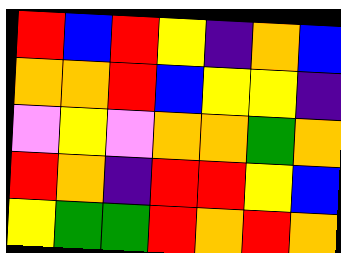[["red", "blue", "red", "yellow", "indigo", "orange", "blue"], ["orange", "orange", "red", "blue", "yellow", "yellow", "indigo"], ["violet", "yellow", "violet", "orange", "orange", "green", "orange"], ["red", "orange", "indigo", "red", "red", "yellow", "blue"], ["yellow", "green", "green", "red", "orange", "red", "orange"]]